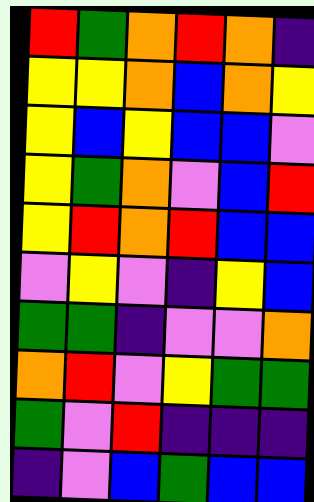[["red", "green", "orange", "red", "orange", "indigo"], ["yellow", "yellow", "orange", "blue", "orange", "yellow"], ["yellow", "blue", "yellow", "blue", "blue", "violet"], ["yellow", "green", "orange", "violet", "blue", "red"], ["yellow", "red", "orange", "red", "blue", "blue"], ["violet", "yellow", "violet", "indigo", "yellow", "blue"], ["green", "green", "indigo", "violet", "violet", "orange"], ["orange", "red", "violet", "yellow", "green", "green"], ["green", "violet", "red", "indigo", "indigo", "indigo"], ["indigo", "violet", "blue", "green", "blue", "blue"]]